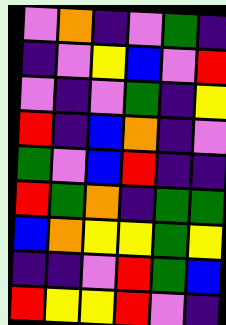[["violet", "orange", "indigo", "violet", "green", "indigo"], ["indigo", "violet", "yellow", "blue", "violet", "red"], ["violet", "indigo", "violet", "green", "indigo", "yellow"], ["red", "indigo", "blue", "orange", "indigo", "violet"], ["green", "violet", "blue", "red", "indigo", "indigo"], ["red", "green", "orange", "indigo", "green", "green"], ["blue", "orange", "yellow", "yellow", "green", "yellow"], ["indigo", "indigo", "violet", "red", "green", "blue"], ["red", "yellow", "yellow", "red", "violet", "indigo"]]